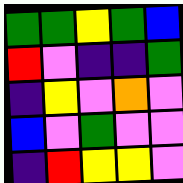[["green", "green", "yellow", "green", "blue"], ["red", "violet", "indigo", "indigo", "green"], ["indigo", "yellow", "violet", "orange", "violet"], ["blue", "violet", "green", "violet", "violet"], ["indigo", "red", "yellow", "yellow", "violet"]]